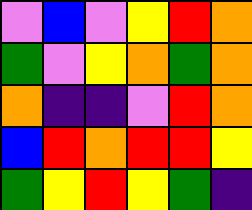[["violet", "blue", "violet", "yellow", "red", "orange"], ["green", "violet", "yellow", "orange", "green", "orange"], ["orange", "indigo", "indigo", "violet", "red", "orange"], ["blue", "red", "orange", "red", "red", "yellow"], ["green", "yellow", "red", "yellow", "green", "indigo"]]